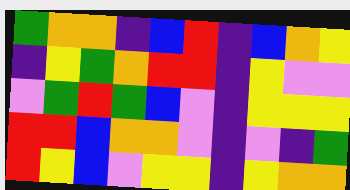[["green", "orange", "orange", "indigo", "blue", "red", "indigo", "blue", "orange", "yellow"], ["indigo", "yellow", "green", "orange", "red", "red", "indigo", "yellow", "violet", "violet"], ["violet", "green", "red", "green", "blue", "violet", "indigo", "yellow", "yellow", "yellow"], ["red", "red", "blue", "orange", "orange", "violet", "indigo", "violet", "indigo", "green"], ["red", "yellow", "blue", "violet", "yellow", "yellow", "indigo", "yellow", "orange", "orange"]]